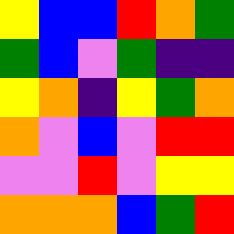[["yellow", "blue", "blue", "red", "orange", "green"], ["green", "blue", "violet", "green", "indigo", "indigo"], ["yellow", "orange", "indigo", "yellow", "green", "orange"], ["orange", "violet", "blue", "violet", "red", "red"], ["violet", "violet", "red", "violet", "yellow", "yellow"], ["orange", "orange", "orange", "blue", "green", "red"]]